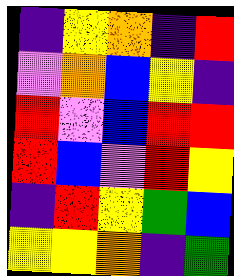[["indigo", "yellow", "orange", "indigo", "red"], ["violet", "orange", "blue", "yellow", "indigo"], ["red", "violet", "blue", "red", "red"], ["red", "blue", "violet", "red", "yellow"], ["indigo", "red", "yellow", "green", "blue"], ["yellow", "yellow", "orange", "indigo", "green"]]